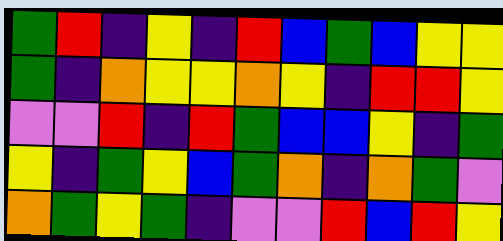[["green", "red", "indigo", "yellow", "indigo", "red", "blue", "green", "blue", "yellow", "yellow"], ["green", "indigo", "orange", "yellow", "yellow", "orange", "yellow", "indigo", "red", "red", "yellow"], ["violet", "violet", "red", "indigo", "red", "green", "blue", "blue", "yellow", "indigo", "green"], ["yellow", "indigo", "green", "yellow", "blue", "green", "orange", "indigo", "orange", "green", "violet"], ["orange", "green", "yellow", "green", "indigo", "violet", "violet", "red", "blue", "red", "yellow"]]